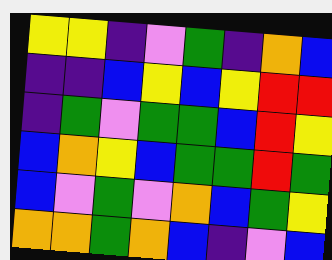[["yellow", "yellow", "indigo", "violet", "green", "indigo", "orange", "blue"], ["indigo", "indigo", "blue", "yellow", "blue", "yellow", "red", "red"], ["indigo", "green", "violet", "green", "green", "blue", "red", "yellow"], ["blue", "orange", "yellow", "blue", "green", "green", "red", "green"], ["blue", "violet", "green", "violet", "orange", "blue", "green", "yellow"], ["orange", "orange", "green", "orange", "blue", "indigo", "violet", "blue"]]